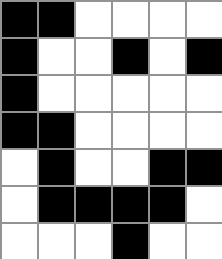[["black", "black", "white", "white", "white", "white"], ["black", "white", "white", "black", "white", "black"], ["black", "white", "white", "white", "white", "white"], ["black", "black", "white", "white", "white", "white"], ["white", "black", "white", "white", "black", "black"], ["white", "black", "black", "black", "black", "white"], ["white", "white", "white", "black", "white", "white"]]